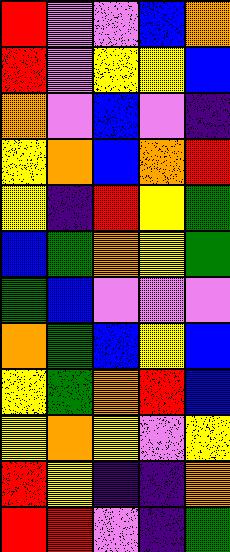[["red", "violet", "violet", "blue", "orange"], ["red", "violet", "yellow", "yellow", "blue"], ["orange", "violet", "blue", "violet", "indigo"], ["yellow", "orange", "blue", "orange", "red"], ["yellow", "indigo", "red", "yellow", "green"], ["blue", "green", "orange", "yellow", "green"], ["green", "blue", "violet", "violet", "violet"], ["orange", "green", "blue", "yellow", "blue"], ["yellow", "green", "orange", "red", "blue"], ["yellow", "orange", "yellow", "violet", "yellow"], ["red", "yellow", "indigo", "indigo", "orange"], ["red", "red", "violet", "indigo", "green"]]